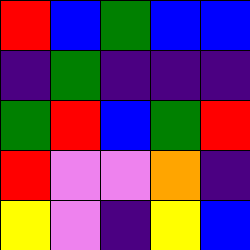[["red", "blue", "green", "blue", "blue"], ["indigo", "green", "indigo", "indigo", "indigo"], ["green", "red", "blue", "green", "red"], ["red", "violet", "violet", "orange", "indigo"], ["yellow", "violet", "indigo", "yellow", "blue"]]